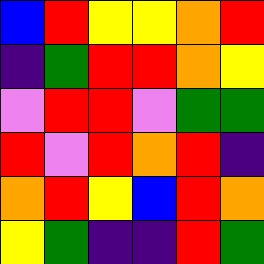[["blue", "red", "yellow", "yellow", "orange", "red"], ["indigo", "green", "red", "red", "orange", "yellow"], ["violet", "red", "red", "violet", "green", "green"], ["red", "violet", "red", "orange", "red", "indigo"], ["orange", "red", "yellow", "blue", "red", "orange"], ["yellow", "green", "indigo", "indigo", "red", "green"]]